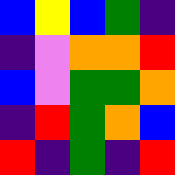[["blue", "yellow", "blue", "green", "indigo"], ["indigo", "violet", "orange", "orange", "red"], ["blue", "violet", "green", "green", "orange"], ["indigo", "red", "green", "orange", "blue"], ["red", "indigo", "green", "indigo", "red"]]